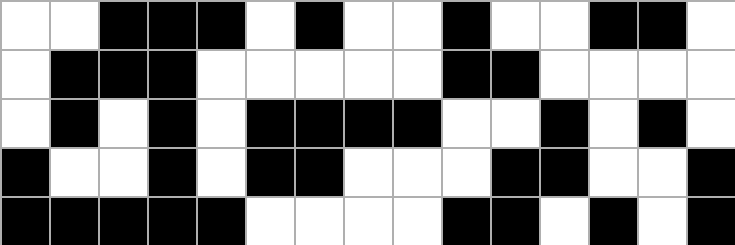[["white", "white", "black", "black", "black", "white", "black", "white", "white", "black", "white", "white", "black", "black", "white"], ["white", "black", "black", "black", "white", "white", "white", "white", "white", "black", "black", "white", "white", "white", "white"], ["white", "black", "white", "black", "white", "black", "black", "black", "black", "white", "white", "black", "white", "black", "white"], ["black", "white", "white", "black", "white", "black", "black", "white", "white", "white", "black", "black", "white", "white", "black"], ["black", "black", "black", "black", "black", "white", "white", "white", "white", "black", "black", "white", "black", "white", "black"]]